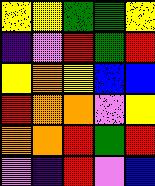[["yellow", "yellow", "green", "green", "yellow"], ["indigo", "violet", "red", "green", "red"], ["yellow", "orange", "yellow", "blue", "blue"], ["red", "orange", "orange", "violet", "yellow"], ["orange", "orange", "red", "green", "red"], ["violet", "indigo", "red", "violet", "blue"]]